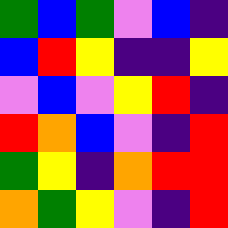[["green", "blue", "green", "violet", "blue", "indigo"], ["blue", "red", "yellow", "indigo", "indigo", "yellow"], ["violet", "blue", "violet", "yellow", "red", "indigo"], ["red", "orange", "blue", "violet", "indigo", "red"], ["green", "yellow", "indigo", "orange", "red", "red"], ["orange", "green", "yellow", "violet", "indigo", "red"]]